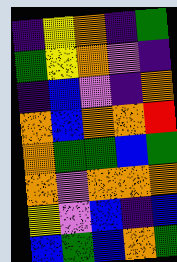[["indigo", "yellow", "orange", "indigo", "green"], ["green", "yellow", "orange", "violet", "indigo"], ["indigo", "blue", "violet", "indigo", "orange"], ["orange", "blue", "orange", "orange", "red"], ["orange", "green", "green", "blue", "green"], ["orange", "violet", "orange", "orange", "orange"], ["yellow", "violet", "blue", "indigo", "blue"], ["blue", "green", "blue", "orange", "green"]]